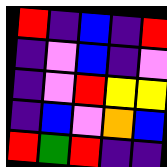[["red", "indigo", "blue", "indigo", "red"], ["indigo", "violet", "blue", "indigo", "violet"], ["indigo", "violet", "red", "yellow", "yellow"], ["indigo", "blue", "violet", "orange", "blue"], ["red", "green", "red", "indigo", "indigo"]]